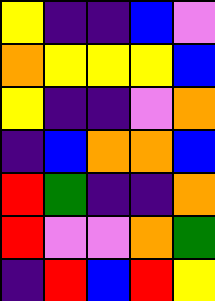[["yellow", "indigo", "indigo", "blue", "violet"], ["orange", "yellow", "yellow", "yellow", "blue"], ["yellow", "indigo", "indigo", "violet", "orange"], ["indigo", "blue", "orange", "orange", "blue"], ["red", "green", "indigo", "indigo", "orange"], ["red", "violet", "violet", "orange", "green"], ["indigo", "red", "blue", "red", "yellow"]]